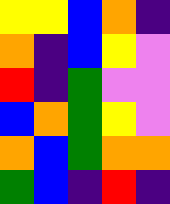[["yellow", "yellow", "blue", "orange", "indigo"], ["orange", "indigo", "blue", "yellow", "violet"], ["red", "indigo", "green", "violet", "violet"], ["blue", "orange", "green", "yellow", "violet"], ["orange", "blue", "green", "orange", "orange"], ["green", "blue", "indigo", "red", "indigo"]]